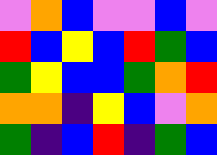[["violet", "orange", "blue", "violet", "violet", "blue", "violet"], ["red", "blue", "yellow", "blue", "red", "green", "blue"], ["green", "yellow", "blue", "blue", "green", "orange", "red"], ["orange", "orange", "indigo", "yellow", "blue", "violet", "orange"], ["green", "indigo", "blue", "red", "indigo", "green", "blue"]]